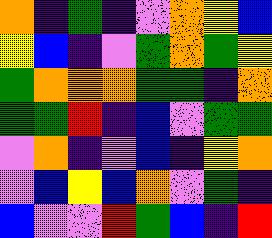[["orange", "indigo", "green", "indigo", "violet", "orange", "yellow", "blue"], ["yellow", "blue", "indigo", "violet", "green", "orange", "green", "yellow"], ["green", "orange", "orange", "orange", "green", "green", "indigo", "orange"], ["green", "green", "red", "indigo", "blue", "violet", "green", "green"], ["violet", "orange", "indigo", "violet", "blue", "indigo", "yellow", "orange"], ["violet", "blue", "yellow", "blue", "orange", "violet", "green", "indigo"], ["blue", "violet", "violet", "red", "green", "blue", "indigo", "red"]]